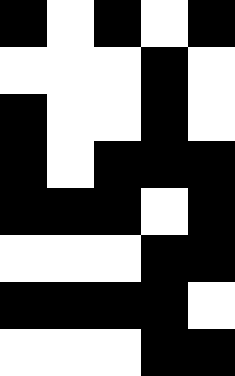[["black", "white", "black", "white", "black"], ["white", "white", "white", "black", "white"], ["black", "white", "white", "black", "white"], ["black", "white", "black", "black", "black"], ["black", "black", "black", "white", "black"], ["white", "white", "white", "black", "black"], ["black", "black", "black", "black", "white"], ["white", "white", "white", "black", "black"]]